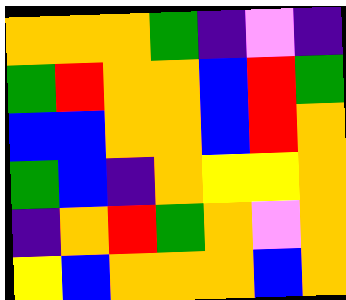[["orange", "orange", "orange", "green", "indigo", "violet", "indigo"], ["green", "red", "orange", "orange", "blue", "red", "green"], ["blue", "blue", "orange", "orange", "blue", "red", "orange"], ["green", "blue", "indigo", "orange", "yellow", "yellow", "orange"], ["indigo", "orange", "red", "green", "orange", "violet", "orange"], ["yellow", "blue", "orange", "orange", "orange", "blue", "orange"]]